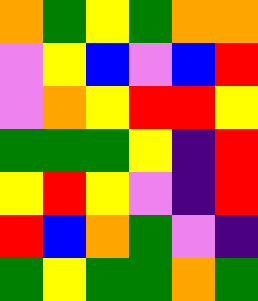[["orange", "green", "yellow", "green", "orange", "orange"], ["violet", "yellow", "blue", "violet", "blue", "red"], ["violet", "orange", "yellow", "red", "red", "yellow"], ["green", "green", "green", "yellow", "indigo", "red"], ["yellow", "red", "yellow", "violet", "indigo", "red"], ["red", "blue", "orange", "green", "violet", "indigo"], ["green", "yellow", "green", "green", "orange", "green"]]